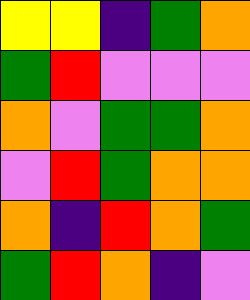[["yellow", "yellow", "indigo", "green", "orange"], ["green", "red", "violet", "violet", "violet"], ["orange", "violet", "green", "green", "orange"], ["violet", "red", "green", "orange", "orange"], ["orange", "indigo", "red", "orange", "green"], ["green", "red", "orange", "indigo", "violet"]]